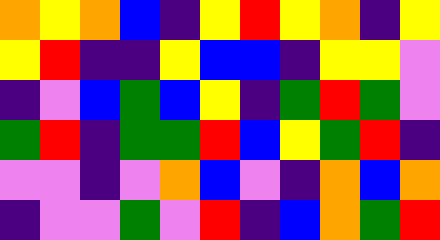[["orange", "yellow", "orange", "blue", "indigo", "yellow", "red", "yellow", "orange", "indigo", "yellow"], ["yellow", "red", "indigo", "indigo", "yellow", "blue", "blue", "indigo", "yellow", "yellow", "violet"], ["indigo", "violet", "blue", "green", "blue", "yellow", "indigo", "green", "red", "green", "violet"], ["green", "red", "indigo", "green", "green", "red", "blue", "yellow", "green", "red", "indigo"], ["violet", "violet", "indigo", "violet", "orange", "blue", "violet", "indigo", "orange", "blue", "orange"], ["indigo", "violet", "violet", "green", "violet", "red", "indigo", "blue", "orange", "green", "red"]]